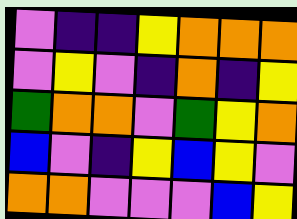[["violet", "indigo", "indigo", "yellow", "orange", "orange", "orange"], ["violet", "yellow", "violet", "indigo", "orange", "indigo", "yellow"], ["green", "orange", "orange", "violet", "green", "yellow", "orange"], ["blue", "violet", "indigo", "yellow", "blue", "yellow", "violet"], ["orange", "orange", "violet", "violet", "violet", "blue", "yellow"]]